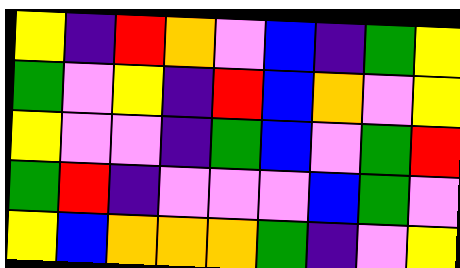[["yellow", "indigo", "red", "orange", "violet", "blue", "indigo", "green", "yellow"], ["green", "violet", "yellow", "indigo", "red", "blue", "orange", "violet", "yellow"], ["yellow", "violet", "violet", "indigo", "green", "blue", "violet", "green", "red"], ["green", "red", "indigo", "violet", "violet", "violet", "blue", "green", "violet"], ["yellow", "blue", "orange", "orange", "orange", "green", "indigo", "violet", "yellow"]]